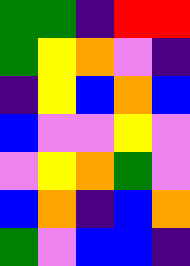[["green", "green", "indigo", "red", "red"], ["green", "yellow", "orange", "violet", "indigo"], ["indigo", "yellow", "blue", "orange", "blue"], ["blue", "violet", "violet", "yellow", "violet"], ["violet", "yellow", "orange", "green", "violet"], ["blue", "orange", "indigo", "blue", "orange"], ["green", "violet", "blue", "blue", "indigo"]]